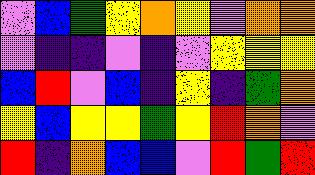[["violet", "blue", "green", "yellow", "orange", "yellow", "violet", "orange", "orange"], ["violet", "indigo", "indigo", "violet", "indigo", "violet", "yellow", "yellow", "yellow"], ["blue", "red", "violet", "blue", "indigo", "yellow", "indigo", "green", "orange"], ["yellow", "blue", "yellow", "yellow", "green", "yellow", "red", "orange", "violet"], ["red", "indigo", "orange", "blue", "blue", "violet", "red", "green", "red"]]